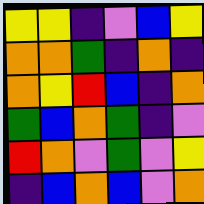[["yellow", "yellow", "indigo", "violet", "blue", "yellow"], ["orange", "orange", "green", "indigo", "orange", "indigo"], ["orange", "yellow", "red", "blue", "indigo", "orange"], ["green", "blue", "orange", "green", "indigo", "violet"], ["red", "orange", "violet", "green", "violet", "yellow"], ["indigo", "blue", "orange", "blue", "violet", "orange"]]